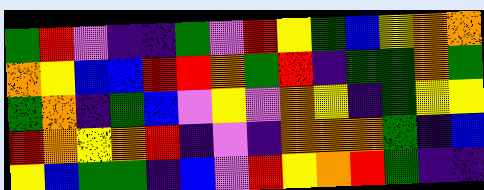[["green", "red", "violet", "indigo", "indigo", "green", "violet", "red", "yellow", "green", "blue", "yellow", "orange", "orange"], ["orange", "yellow", "blue", "blue", "red", "red", "orange", "green", "red", "indigo", "green", "green", "orange", "green"], ["green", "orange", "indigo", "green", "blue", "violet", "yellow", "violet", "orange", "yellow", "indigo", "green", "yellow", "yellow"], ["red", "orange", "yellow", "orange", "red", "indigo", "violet", "indigo", "orange", "orange", "orange", "green", "indigo", "blue"], ["yellow", "blue", "green", "green", "indigo", "blue", "violet", "red", "yellow", "orange", "red", "green", "indigo", "indigo"]]